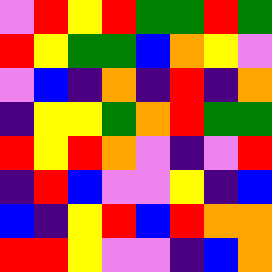[["violet", "red", "yellow", "red", "green", "green", "red", "green"], ["red", "yellow", "green", "green", "blue", "orange", "yellow", "violet"], ["violet", "blue", "indigo", "orange", "indigo", "red", "indigo", "orange"], ["indigo", "yellow", "yellow", "green", "orange", "red", "green", "green"], ["red", "yellow", "red", "orange", "violet", "indigo", "violet", "red"], ["indigo", "red", "blue", "violet", "violet", "yellow", "indigo", "blue"], ["blue", "indigo", "yellow", "red", "blue", "red", "orange", "orange"], ["red", "red", "yellow", "violet", "violet", "indigo", "blue", "orange"]]